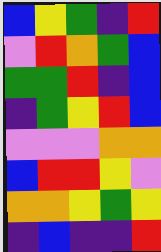[["blue", "yellow", "green", "indigo", "red"], ["violet", "red", "orange", "green", "blue"], ["green", "green", "red", "indigo", "blue"], ["indigo", "green", "yellow", "red", "blue"], ["violet", "violet", "violet", "orange", "orange"], ["blue", "red", "red", "yellow", "violet"], ["orange", "orange", "yellow", "green", "yellow"], ["indigo", "blue", "indigo", "indigo", "red"]]